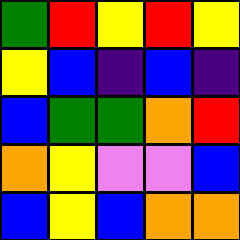[["green", "red", "yellow", "red", "yellow"], ["yellow", "blue", "indigo", "blue", "indigo"], ["blue", "green", "green", "orange", "red"], ["orange", "yellow", "violet", "violet", "blue"], ["blue", "yellow", "blue", "orange", "orange"]]